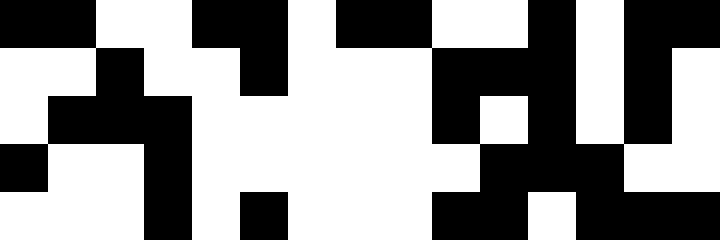[["black", "black", "white", "white", "black", "black", "white", "black", "black", "white", "white", "black", "white", "black", "black"], ["white", "white", "black", "white", "white", "black", "white", "white", "white", "black", "black", "black", "white", "black", "white"], ["white", "black", "black", "black", "white", "white", "white", "white", "white", "black", "white", "black", "white", "black", "white"], ["black", "white", "white", "black", "white", "white", "white", "white", "white", "white", "black", "black", "black", "white", "white"], ["white", "white", "white", "black", "white", "black", "white", "white", "white", "black", "black", "white", "black", "black", "black"]]